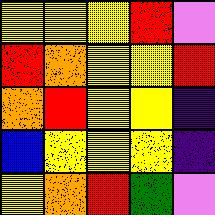[["yellow", "yellow", "yellow", "red", "violet"], ["red", "orange", "yellow", "yellow", "red"], ["orange", "red", "yellow", "yellow", "indigo"], ["blue", "yellow", "yellow", "yellow", "indigo"], ["yellow", "orange", "red", "green", "violet"]]